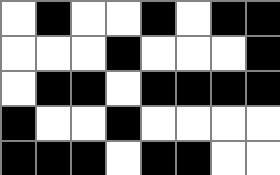[["white", "black", "white", "white", "black", "white", "black", "black"], ["white", "white", "white", "black", "white", "white", "white", "black"], ["white", "black", "black", "white", "black", "black", "black", "black"], ["black", "white", "white", "black", "white", "white", "white", "white"], ["black", "black", "black", "white", "black", "black", "white", "white"]]